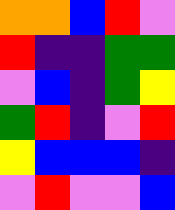[["orange", "orange", "blue", "red", "violet"], ["red", "indigo", "indigo", "green", "green"], ["violet", "blue", "indigo", "green", "yellow"], ["green", "red", "indigo", "violet", "red"], ["yellow", "blue", "blue", "blue", "indigo"], ["violet", "red", "violet", "violet", "blue"]]